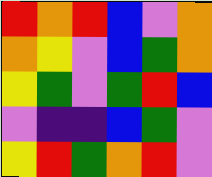[["red", "orange", "red", "blue", "violet", "orange"], ["orange", "yellow", "violet", "blue", "green", "orange"], ["yellow", "green", "violet", "green", "red", "blue"], ["violet", "indigo", "indigo", "blue", "green", "violet"], ["yellow", "red", "green", "orange", "red", "violet"]]